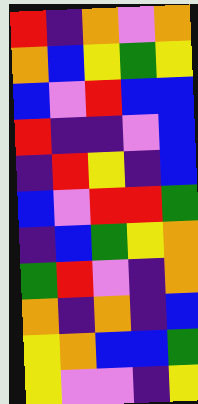[["red", "indigo", "orange", "violet", "orange"], ["orange", "blue", "yellow", "green", "yellow"], ["blue", "violet", "red", "blue", "blue"], ["red", "indigo", "indigo", "violet", "blue"], ["indigo", "red", "yellow", "indigo", "blue"], ["blue", "violet", "red", "red", "green"], ["indigo", "blue", "green", "yellow", "orange"], ["green", "red", "violet", "indigo", "orange"], ["orange", "indigo", "orange", "indigo", "blue"], ["yellow", "orange", "blue", "blue", "green"], ["yellow", "violet", "violet", "indigo", "yellow"]]